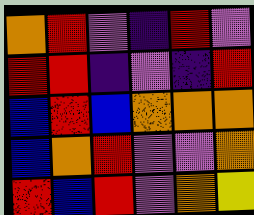[["orange", "red", "violet", "indigo", "red", "violet"], ["red", "red", "indigo", "violet", "indigo", "red"], ["blue", "red", "blue", "orange", "orange", "orange"], ["blue", "orange", "red", "violet", "violet", "orange"], ["red", "blue", "red", "violet", "orange", "yellow"]]